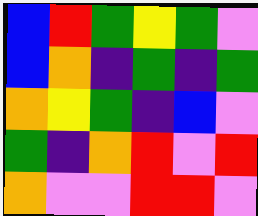[["blue", "red", "green", "yellow", "green", "violet"], ["blue", "orange", "indigo", "green", "indigo", "green"], ["orange", "yellow", "green", "indigo", "blue", "violet"], ["green", "indigo", "orange", "red", "violet", "red"], ["orange", "violet", "violet", "red", "red", "violet"]]